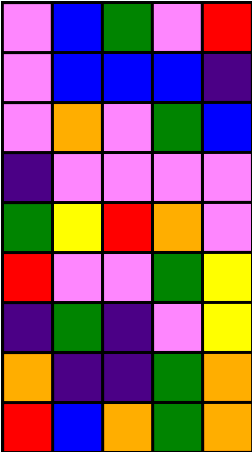[["violet", "blue", "green", "violet", "red"], ["violet", "blue", "blue", "blue", "indigo"], ["violet", "orange", "violet", "green", "blue"], ["indigo", "violet", "violet", "violet", "violet"], ["green", "yellow", "red", "orange", "violet"], ["red", "violet", "violet", "green", "yellow"], ["indigo", "green", "indigo", "violet", "yellow"], ["orange", "indigo", "indigo", "green", "orange"], ["red", "blue", "orange", "green", "orange"]]